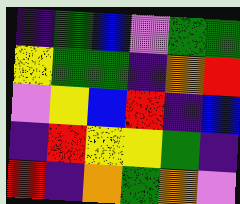[["indigo", "green", "blue", "violet", "green", "green"], ["yellow", "green", "green", "indigo", "orange", "red"], ["violet", "yellow", "blue", "red", "indigo", "blue"], ["indigo", "red", "yellow", "yellow", "green", "indigo"], ["red", "indigo", "orange", "green", "orange", "violet"]]